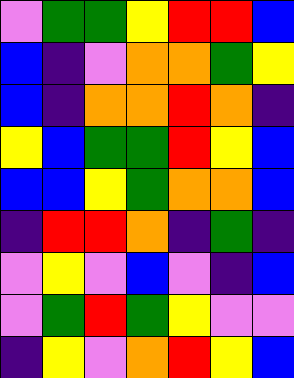[["violet", "green", "green", "yellow", "red", "red", "blue"], ["blue", "indigo", "violet", "orange", "orange", "green", "yellow"], ["blue", "indigo", "orange", "orange", "red", "orange", "indigo"], ["yellow", "blue", "green", "green", "red", "yellow", "blue"], ["blue", "blue", "yellow", "green", "orange", "orange", "blue"], ["indigo", "red", "red", "orange", "indigo", "green", "indigo"], ["violet", "yellow", "violet", "blue", "violet", "indigo", "blue"], ["violet", "green", "red", "green", "yellow", "violet", "violet"], ["indigo", "yellow", "violet", "orange", "red", "yellow", "blue"]]